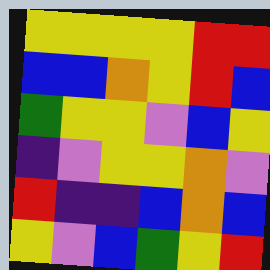[["yellow", "yellow", "yellow", "yellow", "red", "red"], ["blue", "blue", "orange", "yellow", "red", "blue"], ["green", "yellow", "yellow", "violet", "blue", "yellow"], ["indigo", "violet", "yellow", "yellow", "orange", "violet"], ["red", "indigo", "indigo", "blue", "orange", "blue"], ["yellow", "violet", "blue", "green", "yellow", "red"]]